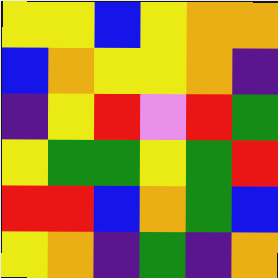[["yellow", "yellow", "blue", "yellow", "orange", "orange"], ["blue", "orange", "yellow", "yellow", "orange", "indigo"], ["indigo", "yellow", "red", "violet", "red", "green"], ["yellow", "green", "green", "yellow", "green", "red"], ["red", "red", "blue", "orange", "green", "blue"], ["yellow", "orange", "indigo", "green", "indigo", "orange"]]